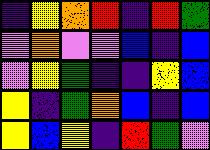[["indigo", "yellow", "orange", "red", "indigo", "red", "green"], ["violet", "orange", "violet", "violet", "blue", "indigo", "blue"], ["violet", "yellow", "green", "indigo", "indigo", "yellow", "blue"], ["yellow", "indigo", "green", "orange", "blue", "indigo", "blue"], ["yellow", "blue", "yellow", "indigo", "red", "green", "violet"]]